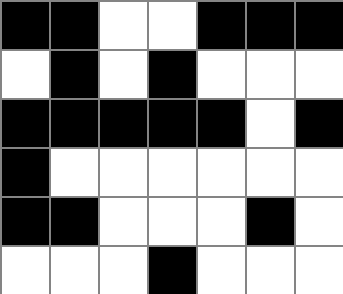[["black", "black", "white", "white", "black", "black", "black"], ["white", "black", "white", "black", "white", "white", "white"], ["black", "black", "black", "black", "black", "white", "black"], ["black", "white", "white", "white", "white", "white", "white"], ["black", "black", "white", "white", "white", "black", "white"], ["white", "white", "white", "black", "white", "white", "white"]]